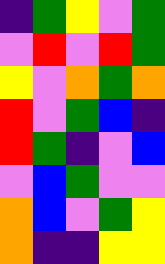[["indigo", "green", "yellow", "violet", "green"], ["violet", "red", "violet", "red", "green"], ["yellow", "violet", "orange", "green", "orange"], ["red", "violet", "green", "blue", "indigo"], ["red", "green", "indigo", "violet", "blue"], ["violet", "blue", "green", "violet", "violet"], ["orange", "blue", "violet", "green", "yellow"], ["orange", "indigo", "indigo", "yellow", "yellow"]]